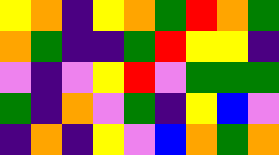[["yellow", "orange", "indigo", "yellow", "orange", "green", "red", "orange", "green"], ["orange", "green", "indigo", "indigo", "green", "red", "yellow", "yellow", "indigo"], ["violet", "indigo", "violet", "yellow", "red", "violet", "green", "green", "green"], ["green", "indigo", "orange", "violet", "green", "indigo", "yellow", "blue", "violet"], ["indigo", "orange", "indigo", "yellow", "violet", "blue", "orange", "green", "orange"]]